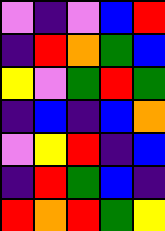[["violet", "indigo", "violet", "blue", "red"], ["indigo", "red", "orange", "green", "blue"], ["yellow", "violet", "green", "red", "green"], ["indigo", "blue", "indigo", "blue", "orange"], ["violet", "yellow", "red", "indigo", "blue"], ["indigo", "red", "green", "blue", "indigo"], ["red", "orange", "red", "green", "yellow"]]